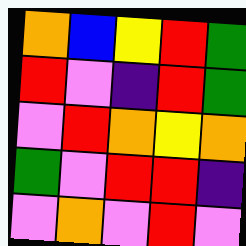[["orange", "blue", "yellow", "red", "green"], ["red", "violet", "indigo", "red", "green"], ["violet", "red", "orange", "yellow", "orange"], ["green", "violet", "red", "red", "indigo"], ["violet", "orange", "violet", "red", "violet"]]